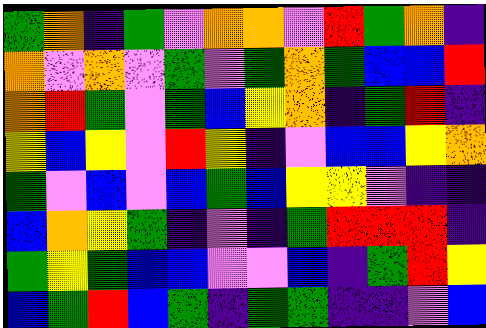[["green", "orange", "indigo", "green", "violet", "orange", "orange", "violet", "red", "green", "orange", "indigo"], ["orange", "violet", "orange", "violet", "green", "violet", "green", "orange", "green", "blue", "blue", "red"], ["orange", "red", "green", "violet", "green", "blue", "yellow", "orange", "indigo", "green", "red", "indigo"], ["yellow", "blue", "yellow", "violet", "red", "yellow", "indigo", "violet", "blue", "blue", "yellow", "orange"], ["green", "violet", "blue", "violet", "blue", "green", "blue", "yellow", "yellow", "violet", "indigo", "indigo"], ["blue", "orange", "yellow", "green", "indigo", "violet", "indigo", "green", "red", "red", "red", "indigo"], ["green", "yellow", "green", "blue", "blue", "violet", "violet", "blue", "indigo", "green", "red", "yellow"], ["blue", "green", "red", "blue", "green", "indigo", "green", "green", "indigo", "indigo", "violet", "blue"]]